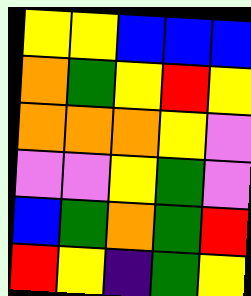[["yellow", "yellow", "blue", "blue", "blue"], ["orange", "green", "yellow", "red", "yellow"], ["orange", "orange", "orange", "yellow", "violet"], ["violet", "violet", "yellow", "green", "violet"], ["blue", "green", "orange", "green", "red"], ["red", "yellow", "indigo", "green", "yellow"]]